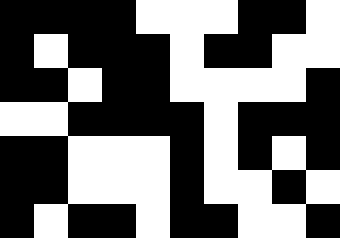[["black", "black", "black", "black", "white", "white", "white", "black", "black", "white"], ["black", "white", "black", "black", "black", "white", "black", "black", "white", "white"], ["black", "black", "white", "black", "black", "white", "white", "white", "white", "black"], ["white", "white", "black", "black", "black", "black", "white", "black", "black", "black"], ["black", "black", "white", "white", "white", "black", "white", "black", "white", "black"], ["black", "black", "white", "white", "white", "black", "white", "white", "black", "white"], ["black", "white", "black", "black", "white", "black", "black", "white", "white", "black"]]